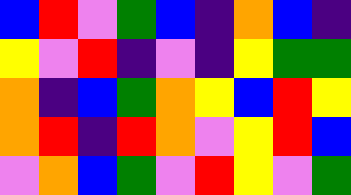[["blue", "red", "violet", "green", "blue", "indigo", "orange", "blue", "indigo"], ["yellow", "violet", "red", "indigo", "violet", "indigo", "yellow", "green", "green"], ["orange", "indigo", "blue", "green", "orange", "yellow", "blue", "red", "yellow"], ["orange", "red", "indigo", "red", "orange", "violet", "yellow", "red", "blue"], ["violet", "orange", "blue", "green", "violet", "red", "yellow", "violet", "green"]]